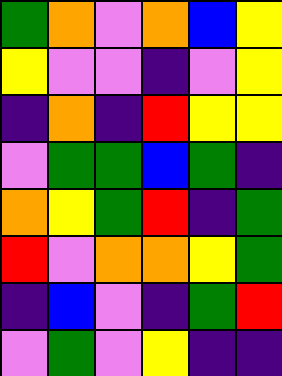[["green", "orange", "violet", "orange", "blue", "yellow"], ["yellow", "violet", "violet", "indigo", "violet", "yellow"], ["indigo", "orange", "indigo", "red", "yellow", "yellow"], ["violet", "green", "green", "blue", "green", "indigo"], ["orange", "yellow", "green", "red", "indigo", "green"], ["red", "violet", "orange", "orange", "yellow", "green"], ["indigo", "blue", "violet", "indigo", "green", "red"], ["violet", "green", "violet", "yellow", "indigo", "indigo"]]